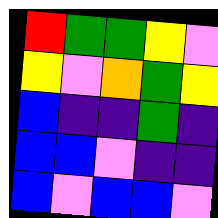[["red", "green", "green", "yellow", "violet"], ["yellow", "violet", "orange", "green", "yellow"], ["blue", "indigo", "indigo", "green", "indigo"], ["blue", "blue", "violet", "indigo", "indigo"], ["blue", "violet", "blue", "blue", "violet"]]